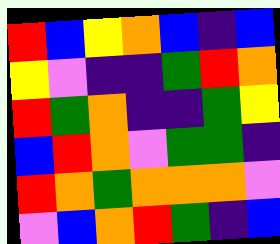[["red", "blue", "yellow", "orange", "blue", "indigo", "blue"], ["yellow", "violet", "indigo", "indigo", "green", "red", "orange"], ["red", "green", "orange", "indigo", "indigo", "green", "yellow"], ["blue", "red", "orange", "violet", "green", "green", "indigo"], ["red", "orange", "green", "orange", "orange", "orange", "violet"], ["violet", "blue", "orange", "red", "green", "indigo", "blue"]]